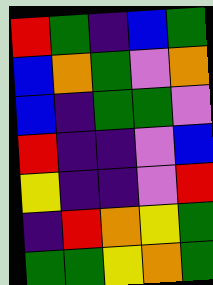[["red", "green", "indigo", "blue", "green"], ["blue", "orange", "green", "violet", "orange"], ["blue", "indigo", "green", "green", "violet"], ["red", "indigo", "indigo", "violet", "blue"], ["yellow", "indigo", "indigo", "violet", "red"], ["indigo", "red", "orange", "yellow", "green"], ["green", "green", "yellow", "orange", "green"]]